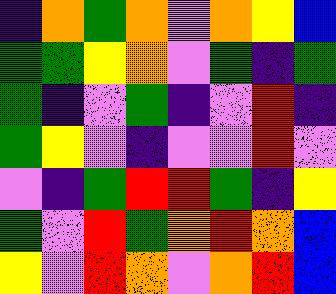[["indigo", "orange", "green", "orange", "violet", "orange", "yellow", "blue"], ["green", "green", "yellow", "orange", "violet", "green", "indigo", "green"], ["green", "indigo", "violet", "green", "indigo", "violet", "red", "indigo"], ["green", "yellow", "violet", "indigo", "violet", "violet", "red", "violet"], ["violet", "indigo", "green", "red", "red", "green", "indigo", "yellow"], ["green", "violet", "red", "green", "orange", "red", "orange", "blue"], ["yellow", "violet", "red", "orange", "violet", "orange", "red", "blue"]]